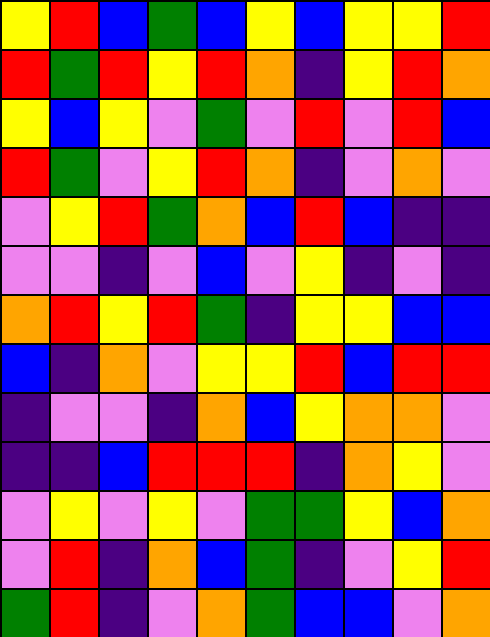[["yellow", "red", "blue", "green", "blue", "yellow", "blue", "yellow", "yellow", "red"], ["red", "green", "red", "yellow", "red", "orange", "indigo", "yellow", "red", "orange"], ["yellow", "blue", "yellow", "violet", "green", "violet", "red", "violet", "red", "blue"], ["red", "green", "violet", "yellow", "red", "orange", "indigo", "violet", "orange", "violet"], ["violet", "yellow", "red", "green", "orange", "blue", "red", "blue", "indigo", "indigo"], ["violet", "violet", "indigo", "violet", "blue", "violet", "yellow", "indigo", "violet", "indigo"], ["orange", "red", "yellow", "red", "green", "indigo", "yellow", "yellow", "blue", "blue"], ["blue", "indigo", "orange", "violet", "yellow", "yellow", "red", "blue", "red", "red"], ["indigo", "violet", "violet", "indigo", "orange", "blue", "yellow", "orange", "orange", "violet"], ["indigo", "indigo", "blue", "red", "red", "red", "indigo", "orange", "yellow", "violet"], ["violet", "yellow", "violet", "yellow", "violet", "green", "green", "yellow", "blue", "orange"], ["violet", "red", "indigo", "orange", "blue", "green", "indigo", "violet", "yellow", "red"], ["green", "red", "indigo", "violet", "orange", "green", "blue", "blue", "violet", "orange"]]